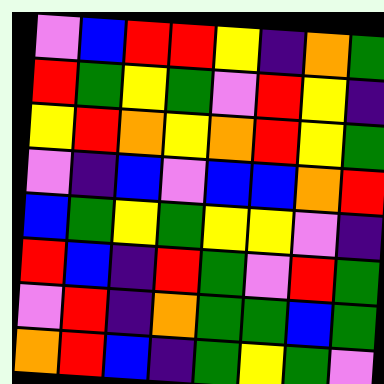[["violet", "blue", "red", "red", "yellow", "indigo", "orange", "green"], ["red", "green", "yellow", "green", "violet", "red", "yellow", "indigo"], ["yellow", "red", "orange", "yellow", "orange", "red", "yellow", "green"], ["violet", "indigo", "blue", "violet", "blue", "blue", "orange", "red"], ["blue", "green", "yellow", "green", "yellow", "yellow", "violet", "indigo"], ["red", "blue", "indigo", "red", "green", "violet", "red", "green"], ["violet", "red", "indigo", "orange", "green", "green", "blue", "green"], ["orange", "red", "blue", "indigo", "green", "yellow", "green", "violet"]]